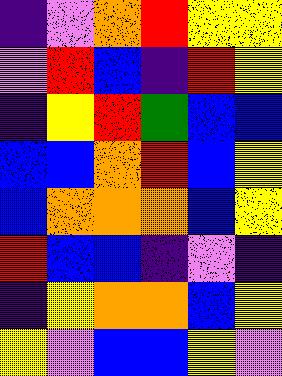[["indigo", "violet", "orange", "red", "yellow", "yellow"], ["violet", "red", "blue", "indigo", "red", "yellow"], ["indigo", "yellow", "red", "green", "blue", "blue"], ["blue", "blue", "orange", "red", "blue", "yellow"], ["blue", "orange", "orange", "orange", "blue", "yellow"], ["red", "blue", "blue", "indigo", "violet", "indigo"], ["indigo", "yellow", "orange", "orange", "blue", "yellow"], ["yellow", "violet", "blue", "blue", "yellow", "violet"]]